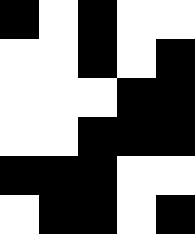[["black", "white", "black", "white", "white"], ["white", "white", "black", "white", "black"], ["white", "white", "white", "black", "black"], ["white", "white", "black", "black", "black"], ["black", "black", "black", "white", "white"], ["white", "black", "black", "white", "black"]]